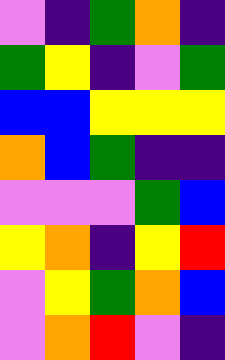[["violet", "indigo", "green", "orange", "indigo"], ["green", "yellow", "indigo", "violet", "green"], ["blue", "blue", "yellow", "yellow", "yellow"], ["orange", "blue", "green", "indigo", "indigo"], ["violet", "violet", "violet", "green", "blue"], ["yellow", "orange", "indigo", "yellow", "red"], ["violet", "yellow", "green", "orange", "blue"], ["violet", "orange", "red", "violet", "indigo"]]